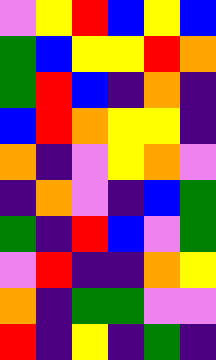[["violet", "yellow", "red", "blue", "yellow", "blue"], ["green", "blue", "yellow", "yellow", "red", "orange"], ["green", "red", "blue", "indigo", "orange", "indigo"], ["blue", "red", "orange", "yellow", "yellow", "indigo"], ["orange", "indigo", "violet", "yellow", "orange", "violet"], ["indigo", "orange", "violet", "indigo", "blue", "green"], ["green", "indigo", "red", "blue", "violet", "green"], ["violet", "red", "indigo", "indigo", "orange", "yellow"], ["orange", "indigo", "green", "green", "violet", "violet"], ["red", "indigo", "yellow", "indigo", "green", "indigo"]]